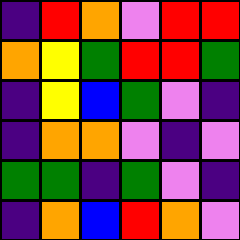[["indigo", "red", "orange", "violet", "red", "red"], ["orange", "yellow", "green", "red", "red", "green"], ["indigo", "yellow", "blue", "green", "violet", "indigo"], ["indigo", "orange", "orange", "violet", "indigo", "violet"], ["green", "green", "indigo", "green", "violet", "indigo"], ["indigo", "orange", "blue", "red", "orange", "violet"]]